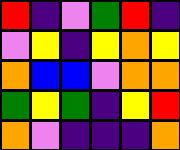[["red", "indigo", "violet", "green", "red", "indigo"], ["violet", "yellow", "indigo", "yellow", "orange", "yellow"], ["orange", "blue", "blue", "violet", "orange", "orange"], ["green", "yellow", "green", "indigo", "yellow", "red"], ["orange", "violet", "indigo", "indigo", "indigo", "orange"]]